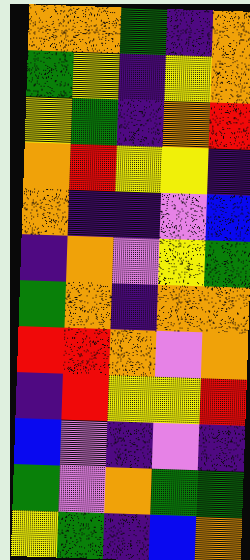[["orange", "orange", "green", "indigo", "orange"], ["green", "yellow", "indigo", "yellow", "orange"], ["yellow", "green", "indigo", "orange", "red"], ["orange", "red", "yellow", "yellow", "indigo"], ["orange", "indigo", "indigo", "violet", "blue"], ["indigo", "orange", "violet", "yellow", "green"], ["green", "orange", "indigo", "orange", "orange"], ["red", "red", "orange", "violet", "orange"], ["indigo", "red", "yellow", "yellow", "red"], ["blue", "violet", "indigo", "violet", "indigo"], ["green", "violet", "orange", "green", "green"], ["yellow", "green", "indigo", "blue", "orange"]]